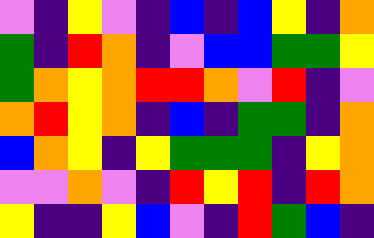[["violet", "indigo", "yellow", "violet", "indigo", "blue", "indigo", "blue", "yellow", "indigo", "orange"], ["green", "indigo", "red", "orange", "indigo", "violet", "blue", "blue", "green", "green", "yellow"], ["green", "orange", "yellow", "orange", "red", "red", "orange", "violet", "red", "indigo", "violet"], ["orange", "red", "yellow", "orange", "indigo", "blue", "indigo", "green", "green", "indigo", "orange"], ["blue", "orange", "yellow", "indigo", "yellow", "green", "green", "green", "indigo", "yellow", "orange"], ["violet", "violet", "orange", "violet", "indigo", "red", "yellow", "red", "indigo", "red", "orange"], ["yellow", "indigo", "indigo", "yellow", "blue", "violet", "indigo", "red", "green", "blue", "indigo"]]